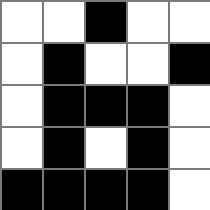[["white", "white", "black", "white", "white"], ["white", "black", "white", "white", "black"], ["white", "black", "black", "black", "white"], ["white", "black", "white", "black", "white"], ["black", "black", "black", "black", "white"]]